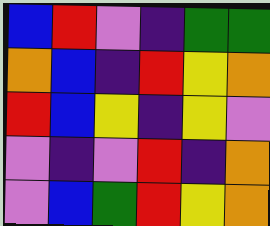[["blue", "red", "violet", "indigo", "green", "green"], ["orange", "blue", "indigo", "red", "yellow", "orange"], ["red", "blue", "yellow", "indigo", "yellow", "violet"], ["violet", "indigo", "violet", "red", "indigo", "orange"], ["violet", "blue", "green", "red", "yellow", "orange"]]